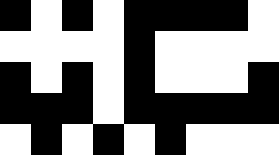[["black", "white", "black", "white", "black", "black", "black", "black", "white"], ["white", "white", "white", "white", "black", "white", "white", "white", "white"], ["black", "white", "black", "white", "black", "white", "white", "white", "black"], ["black", "black", "black", "white", "black", "black", "black", "black", "black"], ["white", "black", "white", "black", "white", "black", "white", "white", "white"]]